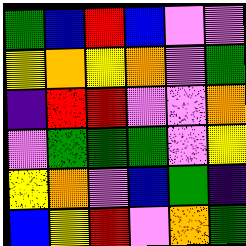[["green", "blue", "red", "blue", "violet", "violet"], ["yellow", "orange", "yellow", "orange", "violet", "green"], ["indigo", "red", "red", "violet", "violet", "orange"], ["violet", "green", "green", "green", "violet", "yellow"], ["yellow", "orange", "violet", "blue", "green", "indigo"], ["blue", "yellow", "red", "violet", "orange", "green"]]